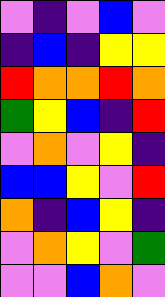[["violet", "indigo", "violet", "blue", "violet"], ["indigo", "blue", "indigo", "yellow", "yellow"], ["red", "orange", "orange", "red", "orange"], ["green", "yellow", "blue", "indigo", "red"], ["violet", "orange", "violet", "yellow", "indigo"], ["blue", "blue", "yellow", "violet", "red"], ["orange", "indigo", "blue", "yellow", "indigo"], ["violet", "orange", "yellow", "violet", "green"], ["violet", "violet", "blue", "orange", "violet"]]